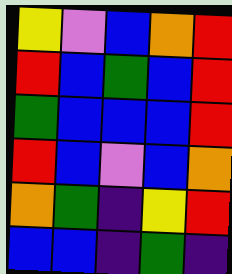[["yellow", "violet", "blue", "orange", "red"], ["red", "blue", "green", "blue", "red"], ["green", "blue", "blue", "blue", "red"], ["red", "blue", "violet", "blue", "orange"], ["orange", "green", "indigo", "yellow", "red"], ["blue", "blue", "indigo", "green", "indigo"]]